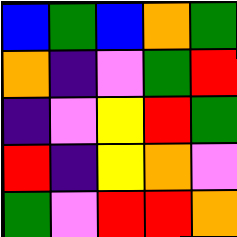[["blue", "green", "blue", "orange", "green"], ["orange", "indigo", "violet", "green", "red"], ["indigo", "violet", "yellow", "red", "green"], ["red", "indigo", "yellow", "orange", "violet"], ["green", "violet", "red", "red", "orange"]]